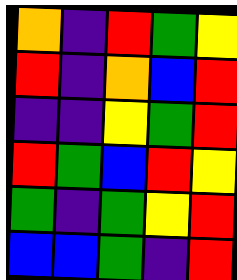[["orange", "indigo", "red", "green", "yellow"], ["red", "indigo", "orange", "blue", "red"], ["indigo", "indigo", "yellow", "green", "red"], ["red", "green", "blue", "red", "yellow"], ["green", "indigo", "green", "yellow", "red"], ["blue", "blue", "green", "indigo", "red"]]